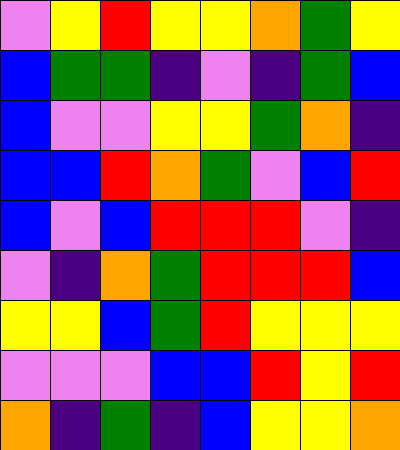[["violet", "yellow", "red", "yellow", "yellow", "orange", "green", "yellow"], ["blue", "green", "green", "indigo", "violet", "indigo", "green", "blue"], ["blue", "violet", "violet", "yellow", "yellow", "green", "orange", "indigo"], ["blue", "blue", "red", "orange", "green", "violet", "blue", "red"], ["blue", "violet", "blue", "red", "red", "red", "violet", "indigo"], ["violet", "indigo", "orange", "green", "red", "red", "red", "blue"], ["yellow", "yellow", "blue", "green", "red", "yellow", "yellow", "yellow"], ["violet", "violet", "violet", "blue", "blue", "red", "yellow", "red"], ["orange", "indigo", "green", "indigo", "blue", "yellow", "yellow", "orange"]]